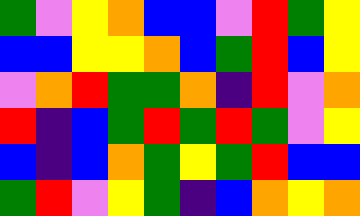[["green", "violet", "yellow", "orange", "blue", "blue", "violet", "red", "green", "yellow"], ["blue", "blue", "yellow", "yellow", "orange", "blue", "green", "red", "blue", "yellow"], ["violet", "orange", "red", "green", "green", "orange", "indigo", "red", "violet", "orange"], ["red", "indigo", "blue", "green", "red", "green", "red", "green", "violet", "yellow"], ["blue", "indigo", "blue", "orange", "green", "yellow", "green", "red", "blue", "blue"], ["green", "red", "violet", "yellow", "green", "indigo", "blue", "orange", "yellow", "orange"]]